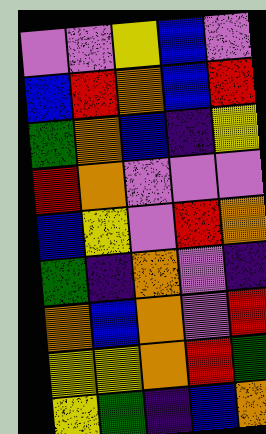[["violet", "violet", "yellow", "blue", "violet"], ["blue", "red", "orange", "blue", "red"], ["green", "orange", "blue", "indigo", "yellow"], ["red", "orange", "violet", "violet", "violet"], ["blue", "yellow", "violet", "red", "orange"], ["green", "indigo", "orange", "violet", "indigo"], ["orange", "blue", "orange", "violet", "red"], ["yellow", "yellow", "orange", "red", "green"], ["yellow", "green", "indigo", "blue", "orange"]]